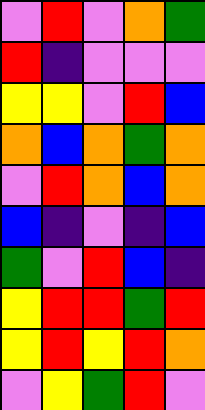[["violet", "red", "violet", "orange", "green"], ["red", "indigo", "violet", "violet", "violet"], ["yellow", "yellow", "violet", "red", "blue"], ["orange", "blue", "orange", "green", "orange"], ["violet", "red", "orange", "blue", "orange"], ["blue", "indigo", "violet", "indigo", "blue"], ["green", "violet", "red", "blue", "indigo"], ["yellow", "red", "red", "green", "red"], ["yellow", "red", "yellow", "red", "orange"], ["violet", "yellow", "green", "red", "violet"]]